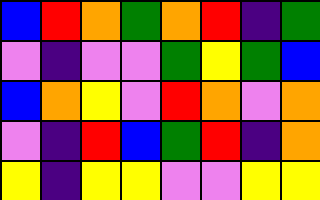[["blue", "red", "orange", "green", "orange", "red", "indigo", "green"], ["violet", "indigo", "violet", "violet", "green", "yellow", "green", "blue"], ["blue", "orange", "yellow", "violet", "red", "orange", "violet", "orange"], ["violet", "indigo", "red", "blue", "green", "red", "indigo", "orange"], ["yellow", "indigo", "yellow", "yellow", "violet", "violet", "yellow", "yellow"]]